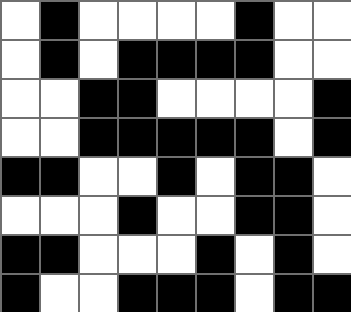[["white", "black", "white", "white", "white", "white", "black", "white", "white"], ["white", "black", "white", "black", "black", "black", "black", "white", "white"], ["white", "white", "black", "black", "white", "white", "white", "white", "black"], ["white", "white", "black", "black", "black", "black", "black", "white", "black"], ["black", "black", "white", "white", "black", "white", "black", "black", "white"], ["white", "white", "white", "black", "white", "white", "black", "black", "white"], ["black", "black", "white", "white", "white", "black", "white", "black", "white"], ["black", "white", "white", "black", "black", "black", "white", "black", "black"]]